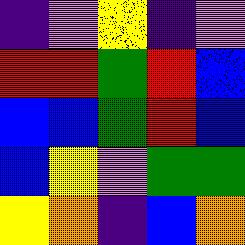[["indigo", "violet", "yellow", "indigo", "violet"], ["red", "red", "green", "red", "blue"], ["blue", "blue", "green", "red", "blue"], ["blue", "yellow", "violet", "green", "green"], ["yellow", "orange", "indigo", "blue", "orange"]]